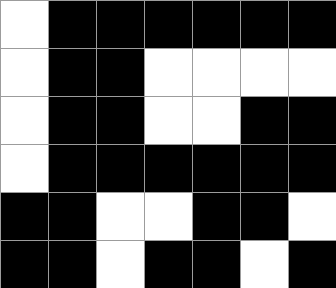[["white", "black", "black", "black", "black", "black", "black"], ["white", "black", "black", "white", "white", "white", "white"], ["white", "black", "black", "white", "white", "black", "black"], ["white", "black", "black", "black", "black", "black", "black"], ["black", "black", "white", "white", "black", "black", "white"], ["black", "black", "white", "black", "black", "white", "black"]]